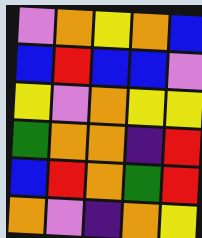[["violet", "orange", "yellow", "orange", "blue"], ["blue", "red", "blue", "blue", "violet"], ["yellow", "violet", "orange", "yellow", "yellow"], ["green", "orange", "orange", "indigo", "red"], ["blue", "red", "orange", "green", "red"], ["orange", "violet", "indigo", "orange", "yellow"]]